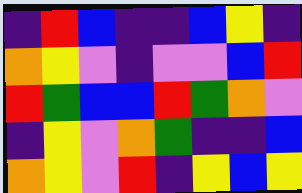[["indigo", "red", "blue", "indigo", "indigo", "blue", "yellow", "indigo"], ["orange", "yellow", "violet", "indigo", "violet", "violet", "blue", "red"], ["red", "green", "blue", "blue", "red", "green", "orange", "violet"], ["indigo", "yellow", "violet", "orange", "green", "indigo", "indigo", "blue"], ["orange", "yellow", "violet", "red", "indigo", "yellow", "blue", "yellow"]]